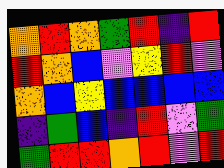[["orange", "red", "orange", "green", "red", "indigo", "red"], ["red", "orange", "blue", "violet", "yellow", "red", "violet"], ["orange", "blue", "yellow", "blue", "blue", "blue", "blue"], ["indigo", "green", "blue", "indigo", "red", "violet", "green"], ["green", "red", "red", "orange", "red", "violet", "red"]]